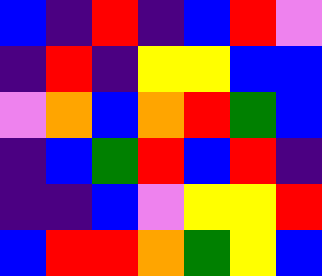[["blue", "indigo", "red", "indigo", "blue", "red", "violet"], ["indigo", "red", "indigo", "yellow", "yellow", "blue", "blue"], ["violet", "orange", "blue", "orange", "red", "green", "blue"], ["indigo", "blue", "green", "red", "blue", "red", "indigo"], ["indigo", "indigo", "blue", "violet", "yellow", "yellow", "red"], ["blue", "red", "red", "orange", "green", "yellow", "blue"]]